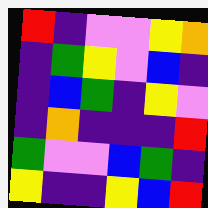[["red", "indigo", "violet", "violet", "yellow", "orange"], ["indigo", "green", "yellow", "violet", "blue", "indigo"], ["indigo", "blue", "green", "indigo", "yellow", "violet"], ["indigo", "orange", "indigo", "indigo", "indigo", "red"], ["green", "violet", "violet", "blue", "green", "indigo"], ["yellow", "indigo", "indigo", "yellow", "blue", "red"]]